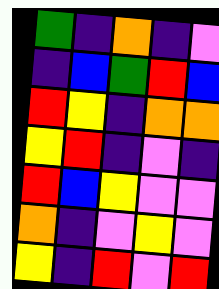[["green", "indigo", "orange", "indigo", "violet"], ["indigo", "blue", "green", "red", "blue"], ["red", "yellow", "indigo", "orange", "orange"], ["yellow", "red", "indigo", "violet", "indigo"], ["red", "blue", "yellow", "violet", "violet"], ["orange", "indigo", "violet", "yellow", "violet"], ["yellow", "indigo", "red", "violet", "red"]]